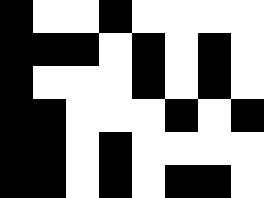[["black", "white", "white", "black", "white", "white", "white", "white"], ["black", "black", "black", "white", "black", "white", "black", "white"], ["black", "white", "white", "white", "black", "white", "black", "white"], ["black", "black", "white", "white", "white", "black", "white", "black"], ["black", "black", "white", "black", "white", "white", "white", "white"], ["black", "black", "white", "black", "white", "black", "black", "white"]]